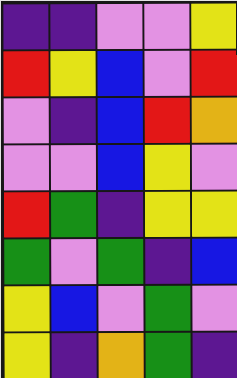[["indigo", "indigo", "violet", "violet", "yellow"], ["red", "yellow", "blue", "violet", "red"], ["violet", "indigo", "blue", "red", "orange"], ["violet", "violet", "blue", "yellow", "violet"], ["red", "green", "indigo", "yellow", "yellow"], ["green", "violet", "green", "indigo", "blue"], ["yellow", "blue", "violet", "green", "violet"], ["yellow", "indigo", "orange", "green", "indigo"]]